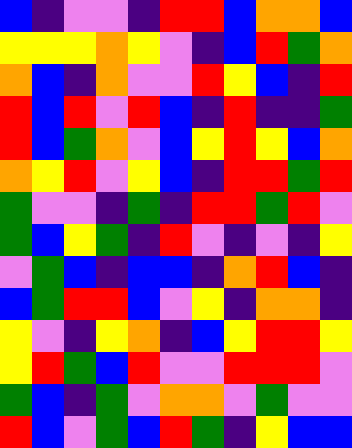[["blue", "indigo", "violet", "violet", "indigo", "red", "red", "blue", "orange", "orange", "blue"], ["yellow", "yellow", "yellow", "orange", "yellow", "violet", "indigo", "blue", "red", "green", "orange"], ["orange", "blue", "indigo", "orange", "violet", "violet", "red", "yellow", "blue", "indigo", "red"], ["red", "blue", "red", "violet", "red", "blue", "indigo", "red", "indigo", "indigo", "green"], ["red", "blue", "green", "orange", "violet", "blue", "yellow", "red", "yellow", "blue", "orange"], ["orange", "yellow", "red", "violet", "yellow", "blue", "indigo", "red", "red", "green", "red"], ["green", "violet", "violet", "indigo", "green", "indigo", "red", "red", "green", "red", "violet"], ["green", "blue", "yellow", "green", "indigo", "red", "violet", "indigo", "violet", "indigo", "yellow"], ["violet", "green", "blue", "indigo", "blue", "blue", "indigo", "orange", "red", "blue", "indigo"], ["blue", "green", "red", "red", "blue", "violet", "yellow", "indigo", "orange", "orange", "indigo"], ["yellow", "violet", "indigo", "yellow", "orange", "indigo", "blue", "yellow", "red", "red", "yellow"], ["yellow", "red", "green", "blue", "red", "violet", "violet", "red", "red", "red", "violet"], ["green", "blue", "indigo", "green", "violet", "orange", "orange", "violet", "green", "violet", "violet"], ["red", "blue", "violet", "green", "blue", "red", "green", "indigo", "yellow", "blue", "blue"]]